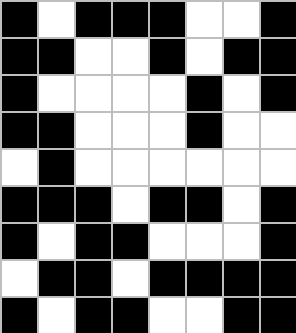[["black", "white", "black", "black", "black", "white", "white", "black"], ["black", "black", "white", "white", "black", "white", "black", "black"], ["black", "white", "white", "white", "white", "black", "white", "black"], ["black", "black", "white", "white", "white", "black", "white", "white"], ["white", "black", "white", "white", "white", "white", "white", "white"], ["black", "black", "black", "white", "black", "black", "white", "black"], ["black", "white", "black", "black", "white", "white", "white", "black"], ["white", "black", "black", "white", "black", "black", "black", "black"], ["black", "white", "black", "black", "white", "white", "black", "black"]]